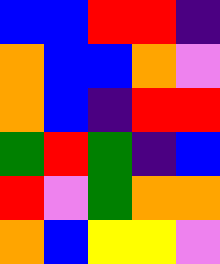[["blue", "blue", "red", "red", "indigo"], ["orange", "blue", "blue", "orange", "violet"], ["orange", "blue", "indigo", "red", "red"], ["green", "red", "green", "indigo", "blue"], ["red", "violet", "green", "orange", "orange"], ["orange", "blue", "yellow", "yellow", "violet"]]